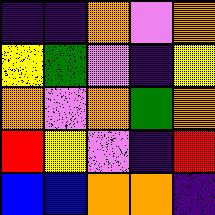[["indigo", "indigo", "orange", "violet", "orange"], ["yellow", "green", "violet", "indigo", "yellow"], ["orange", "violet", "orange", "green", "orange"], ["red", "yellow", "violet", "indigo", "red"], ["blue", "blue", "orange", "orange", "indigo"]]